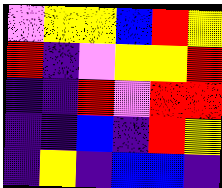[["violet", "yellow", "yellow", "blue", "red", "yellow"], ["red", "indigo", "violet", "yellow", "yellow", "red"], ["indigo", "indigo", "red", "violet", "red", "red"], ["indigo", "indigo", "blue", "indigo", "red", "yellow"], ["indigo", "yellow", "indigo", "blue", "blue", "indigo"]]